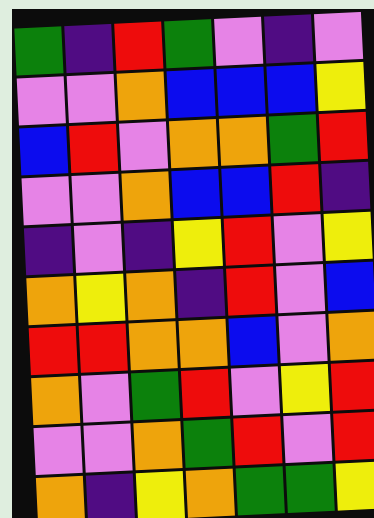[["green", "indigo", "red", "green", "violet", "indigo", "violet"], ["violet", "violet", "orange", "blue", "blue", "blue", "yellow"], ["blue", "red", "violet", "orange", "orange", "green", "red"], ["violet", "violet", "orange", "blue", "blue", "red", "indigo"], ["indigo", "violet", "indigo", "yellow", "red", "violet", "yellow"], ["orange", "yellow", "orange", "indigo", "red", "violet", "blue"], ["red", "red", "orange", "orange", "blue", "violet", "orange"], ["orange", "violet", "green", "red", "violet", "yellow", "red"], ["violet", "violet", "orange", "green", "red", "violet", "red"], ["orange", "indigo", "yellow", "orange", "green", "green", "yellow"]]